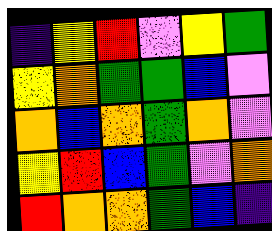[["indigo", "yellow", "red", "violet", "yellow", "green"], ["yellow", "orange", "green", "green", "blue", "violet"], ["orange", "blue", "orange", "green", "orange", "violet"], ["yellow", "red", "blue", "green", "violet", "orange"], ["red", "orange", "orange", "green", "blue", "indigo"]]